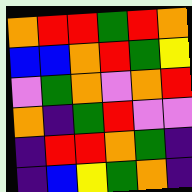[["orange", "red", "red", "green", "red", "orange"], ["blue", "blue", "orange", "red", "green", "yellow"], ["violet", "green", "orange", "violet", "orange", "red"], ["orange", "indigo", "green", "red", "violet", "violet"], ["indigo", "red", "red", "orange", "green", "indigo"], ["indigo", "blue", "yellow", "green", "orange", "indigo"]]